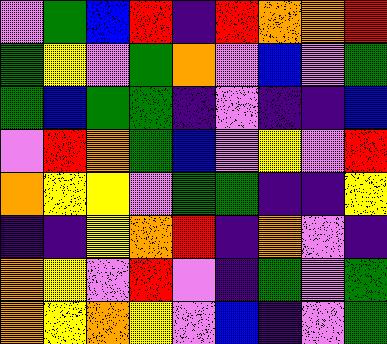[["violet", "green", "blue", "red", "indigo", "red", "orange", "orange", "red"], ["green", "yellow", "violet", "green", "orange", "violet", "blue", "violet", "green"], ["green", "blue", "green", "green", "indigo", "violet", "indigo", "indigo", "blue"], ["violet", "red", "orange", "green", "blue", "violet", "yellow", "violet", "red"], ["orange", "yellow", "yellow", "violet", "green", "green", "indigo", "indigo", "yellow"], ["indigo", "indigo", "yellow", "orange", "red", "indigo", "orange", "violet", "indigo"], ["orange", "yellow", "violet", "red", "violet", "indigo", "green", "violet", "green"], ["orange", "yellow", "orange", "yellow", "violet", "blue", "indigo", "violet", "green"]]